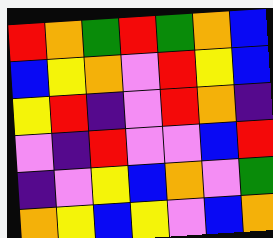[["red", "orange", "green", "red", "green", "orange", "blue"], ["blue", "yellow", "orange", "violet", "red", "yellow", "blue"], ["yellow", "red", "indigo", "violet", "red", "orange", "indigo"], ["violet", "indigo", "red", "violet", "violet", "blue", "red"], ["indigo", "violet", "yellow", "blue", "orange", "violet", "green"], ["orange", "yellow", "blue", "yellow", "violet", "blue", "orange"]]